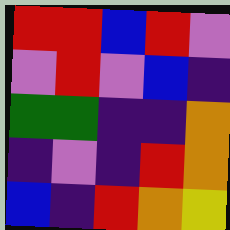[["red", "red", "blue", "red", "violet"], ["violet", "red", "violet", "blue", "indigo"], ["green", "green", "indigo", "indigo", "orange"], ["indigo", "violet", "indigo", "red", "orange"], ["blue", "indigo", "red", "orange", "yellow"]]